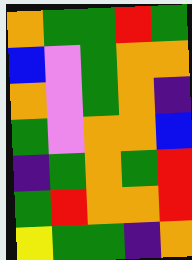[["orange", "green", "green", "red", "green"], ["blue", "violet", "green", "orange", "orange"], ["orange", "violet", "green", "orange", "indigo"], ["green", "violet", "orange", "orange", "blue"], ["indigo", "green", "orange", "green", "red"], ["green", "red", "orange", "orange", "red"], ["yellow", "green", "green", "indigo", "orange"]]